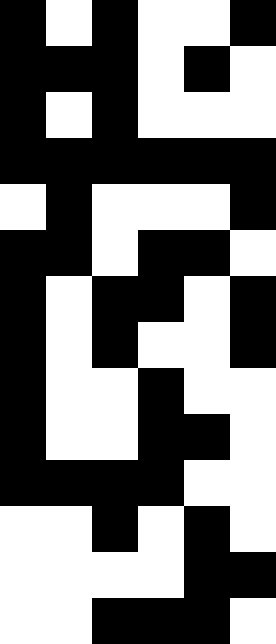[["black", "white", "black", "white", "white", "black"], ["black", "black", "black", "white", "black", "white"], ["black", "white", "black", "white", "white", "white"], ["black", "black", "black", "black", "black", "black"], ["white", "black", "white", "white", "white", "black"], ["black", "black", "white", "black", "black", "white"], ["black", "white", "black", "black", "white", "black"], ["black", "white", "black", "white", "white", "black"], ["black", "white", "white", "black", "white", "white"], ["black", "white", "white", "black", "black", "white"], ["black", "black", "black", "black", "white", "white"], ["white", "white", "black", "white", "black", "white"], ["white", "white", "white", "white", "black", "black"], ["white", "white", "black", "black", "black", "white"]]